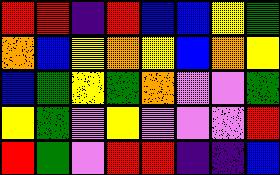[["red", "red", "indigo", "red", "blue", "blue", "yellow", "green"], ["orange", "blue", "yellow", "orange", "yellow", "blue", "orange", "yellow"], ["blue", "green", "yellow", "green", "orange", "violet", "violet", "green"], ["yellow", "green", "violet", "yellow", "violet", "violet", "violet", "red"], ["red", "green", "violet", "red", "red", "indigo", "indigo", "blue"]]